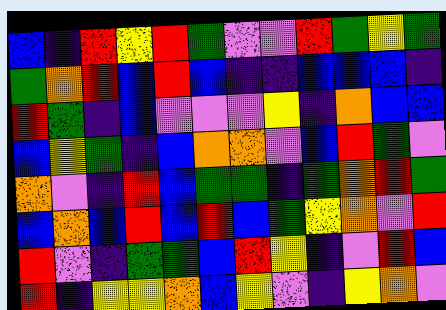[["blue", "indigo", "red", "yellow", "red", "green", "violet", "violet", "red", "green", "yellow", "green"], ["green", "orange", "red", "blue", "red", "blue", "indigo", "indigo", "blue", "blue", "blue", "indigo"], ["red", "green", "indigo", "blue", "violet", "violet", "violet", "yellow", "indigo", "orange", "blue", "blue"], ["blue", "yellow", "green", "indigo", "blue", "orange", "orange", "violet", "blue", "red", "green", "violet"], ["orange", "violet", "indigo", "red", "blue", "green", "green", "indigo", "green", "orange", "red", "green"], ["blue", "orange", "blue", "red", "blue", "red", "blue", "green", "yellow", "orange", "violet", "red"], ["red", "violet", "indigo", "green", "green", "blue", "red", "yellow", "indigo", "violet", "red", "blue"], ["red", "indigo", "yellow", "yellow", "orange", "blue", "yellow", "violet", "indigo", "yellow", "orange", "violet"]]